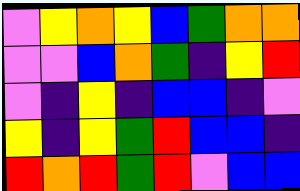[["violet", "yellow", "orange", "yellow", "blue", "green", "orange", "orange"], ["violet", "violet", "blue", "orange", "green", "indigo", "yellow", "red"], ["violet", "indigo", "yellow", "indigo", "blue", "blue", "indigo", "violet"], ["yellow", "indigo", "yellow", "green", "red", "blue", "blue", "indigo"], ["red", "orange", "red", "green", "red", "violet", "blue", "blue"]]